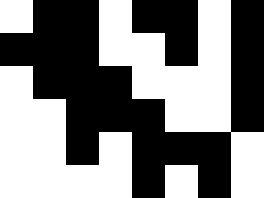[["white", "black", "black", "white", "black", "black", "white", "black"], ["black", "black", "black", "white", "white", "black", "white", "black"], ["white", "black", "black", "black", "white", "white", "white", "black"], ["white", "white", "black", "black", "black", "white", "white", "black"], ["white", "white", "black", "white", "black", "black", "black", "white"], ["white", "white", "white", "white", "black", "white", "black", "white"]]